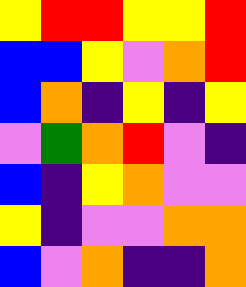[["yellow", "red", "red", "yellow", "yellow", "red"], ["blue", "blue", "yellow", "violet", "orange", "red"], ["blue", "orange", "indigo", "yellow", "indigo", "yellow"], ["violet", "green", "orange", "red", "violet", "indigo"], ["blue", "indigo", "yellow", "orange", "violet", "violet"], ["yellow", "indigo", "violet", "violet", "orange", "orange"], ["blue", "violet", "orange", "indigo", "indigo", "orange"]]